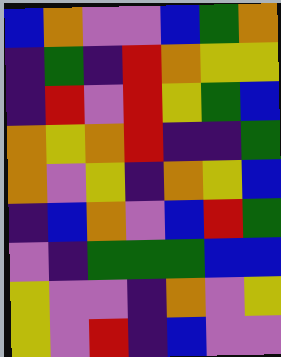[["blue", "orange", "violet", "violet", "blue", "green", "orange"], ["indigo", "green", "indigo", "red", "orange", "yellow", "yellow"], ["indigo", "red", "violet", "red", "yellow", "green", "blue"], ["orange", "yellow", "orange", "red", "indigo", "indigo", "green"], ["orange", "violet", "yellow", "indigo", "orange", "yellow", "blue"], ["indigo", "blue", "orange", "violet", "blue", "red", "green"], ["violet", "indigo", "green", "green", "green", "blue", "blue"], ["yellow", "violet", "violet", "indigo", "orange", "violet", "yellow"], ["yellow", "violet", "red", "indigo", "blue", "violet", "violet"]]